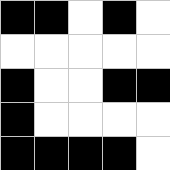[["black", "black", "white", "black", "white"], ["white", "white", "white", "white", "white"], ["black", "white", "white", "black", "black"], ["black", "white", "white", "white", "white"], ["black", "black", "black", "black", "white"]]